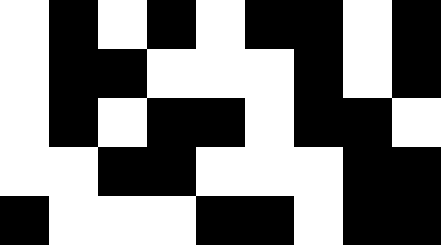[["white", "black", "white", "black", "white", "black", "black", "white", "black"], ["white", "black", "black", "white", "white", "white", "black", "white", "black"], ["white", "black", "white", "black", "black", "white", "black", "black", "white"], ["white", "white", "black", "black", "white", "white", "white", "black", "black"], ["black", "white", "white", "white", "black", "black", "white", "black", "black"]]